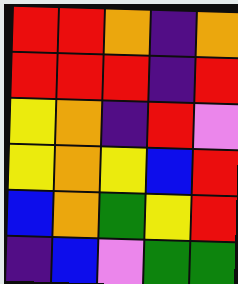[["red", "red", "orange", "indigo", "orange"], ["red", "red", "red", "indigo", "red"], ["yellow", "orange", "indigo", "red", "violet"], ["yellow", "orange", "yellow", "blue", "red"], ["blue", "orange", "green", "yellow", "red"], ["indigo", "blue", "violet", "green", "green"]]